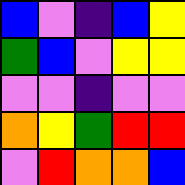[["blue", "violet", "indigo", "blue", "yellow"], ["green", "blue", "violet", "yellow", "yellow"], ["violet", "violet", "indigo", "violet", "violet"], ["orange", "yellow", "green", "red", "red"], ["violet", "red", "orange", "orange", "blue"]]